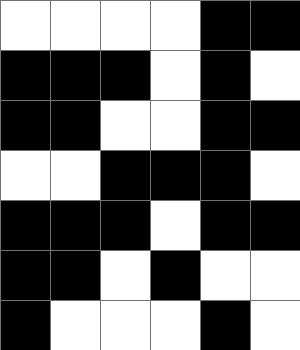[["white", "white", "white", "white", "black", "black"], ["black", "black", "black", "white", "black", "white"], ["black", "black", "white", "white", "black", "black"], ["white", "white", "black", "black", "black", "white"], ["black", "black", "black", "white", "black", "black"], ["black", "black", "white", "black", "white", "white"], ["black", "white", "white", "white", "black", "white"]]